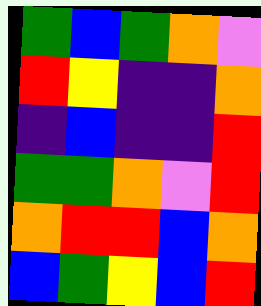[["green", "blue", "green", "orange", "violet"], ["red", "yellow", "indigo", "indigo", "orange"], ["indigo", "blue", "indigo", "indigo", "red"], ["green", "green", "orange", "violet", "red"], ["orange", "red", "red", "blue", "orange"], ["blue", "green", "yellow", "blue", "red"]]